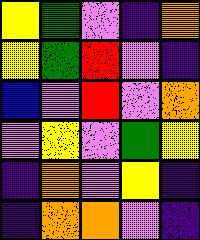[["yellow", "green", "violet", "indigo", "orange"], ["yellow", "green", "red", "violet", "indigo"], ["blue", "violet", "red", "violet", "orange"], ["violet", "yellow", "violet", "green", "yellow"], ["indigo", "orange", "violet", "yellow", "indigo"], ["indigo", "orange", "orange", "violet", "indigo"]]